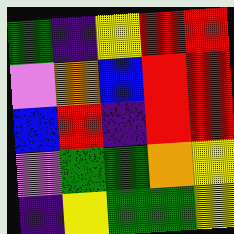[["green", "indigo", "yellow", "red", "red"], ["violet", "orange", "blue", "red", "red"], ["blue", "red", "indigo", "red", "red"], ["violet", "green", "green", "orange", "yellow"], ["indigo", "yellow", "green", "green", "yellow"]]